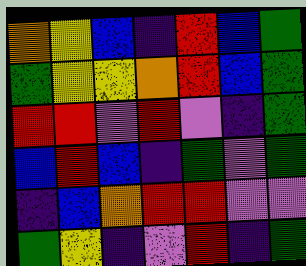[["orange", "yellow", "blue", "indigo", "red", "blue", "green"], ["green", "yellow", "yellow", "orange", "red", "blue", "green"], ["red", "red", "violet", "red", "violet", "indigo", "green"], ["blue", "red", "blue", "indigo", "green", "violet", "green"], ["indigo", "blue", "orange", "red", "red", "violet", "violet"], ["green", "yellow", "indigo", "violet", "red", "indigo", "green"]]